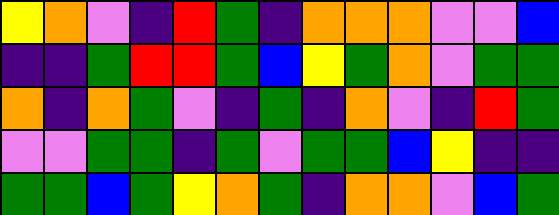[["yellow", "orange", "violet", "indigo", "red", "green", "indigo", "orange", "orange", "orange", "violet", "violet", "blue"], ["indigo", "indigo", "green", "red", "red", "green", "blue", "yellow", "green", "orange", "violet", "green", "green"], ["orange", "indigo", "orange", "green", "violet", "indigo", "green", "indigo", "orange", "violet", "indigo", "red", "green"], ["violet", "violet", "green", "green", "indigo", "green", "violet", "green", "green", "blue", "yellow", "indigo", "indigo"], ["green", "green", "blue", "green", "yellow", "orange", "green", "indigo", "orange", "orange", "violet", "blue", "green"]]